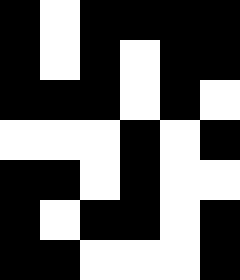[["black", "white", "black", "black", "black", "black"], ["black", "white", "black", "white", "black", "black"], ["black", "black", "black", "white", "black", "white"], ["white", "white", "white", "black", "white", "black"], ["black", "black", "white", "black", "white", "white"], ["black", "white", "black", "black", "white", "black"], ["black", "black", "white", "white", "white", "black"]]